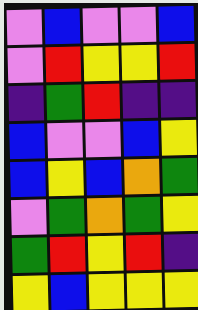[["violet", "blue", "violet", "violet", "blue"], ["violet", "red", "yellow", "yellow", "red"], ["indigo", "green", "red", "indigo", "indigo"], ["blue", "violet", "violet", "blue", "yellow"], ["blue", "yellow", "blue", "orange", "green"], ["violet", "green", "orange", "green", "yellow"], ["green", "red", "yellow", "red", "indigo"], ["yellow", "blue", "yellow", "yellow", "yellow"]]